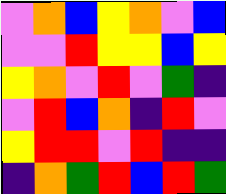[["violet", "orange", "blue", "yellow", "orange", "violet", "blue"], ["violet", "violet", "red", "yellow", "yellow", "blue", "yellow"], ["yellow", "orange", "violet", "red", "violet", "green", "indigo"], ["violet", "red", "blue", "orange", "indigo", "red", "violet"], ["yellow", "red", "red", "violet", "red", "indigo", "indigo"], ["indigo", "orange", "green", "red", "blue", "red", "green"]]